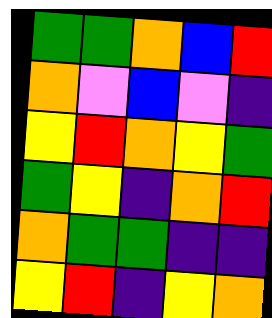[["green", "green", "orange", "blue", "red"], ["orange", "violet", "blue", "violet", "indigo"], ["yellow", "red", "orange", "yellow", "green"], ["green", "yellow", "indigo", "orange", "red"], ["orange", "green", "green", "indigo", "indigo"], ["yellow", "red", "indigo", "yellow", "orange"]]